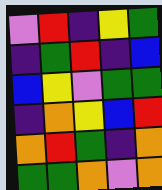[["violet", "red", "indigo", "yellow", "green"], ["indigo", "green", "red", "indigo", "blue"], ["blue", "yellow", "violet", "green", "green"], ["indigo", "orange", "yellow", "blue", "red"], ["orange", "red", "green", "indigo", "orange"], ["green", "green", "orange", "violet", "orange"]]